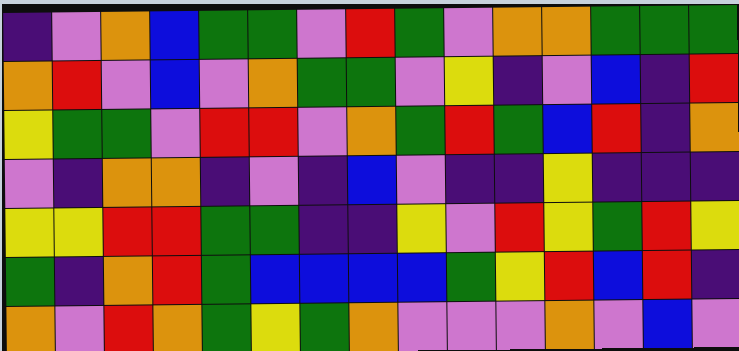[["indigo", "violet", "orange", "blue", "green", "green", "violet", "red", "green", "violet", "orange", "orange", "green", "green", "green"], ["orange", "red", "violet", "blue", "violet", "orange", "green", "green", "violet", "yellow", "indigo", "violet", "blue", "indigo", "red"], ["yellow", "green", "green", "violet", "red", "red", "violet", "orange", "green", "red", "green", "blue", "red", "indigo", "orange"], ["violet", "indigo", "orange", "orange", "indigo", "violet", "indigo", "blue", "violet", "indigo", "indigo", "yellow", "indigo", "indigo", "indigo"], ["yellow", "yellow", "red", "red", "green", "green", "indigo", "indigo", "yellow", "violet", "red", "yellow", "green", "red", "yellow"], ["green", "indigo", "orange", "red", "green", "blue", "blue", "blue", "blue", "green", "yellow", "red", "blue", "red", "indigo"], ["orange", "violet", "red", "orange", "green", "yellow", "green", "orange", "violet", "violet", "violet", "orange", "violet", "blue", "violet"]]